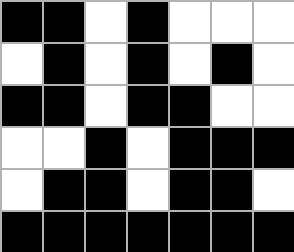[["black", "black", "white", "black", "white", "white", "white"], ["white", "black", "white", "black", "white", "black", "white"], ["black", "black", "white", "black", "black", "white", "white"], ["white", "white", "black", "white", "black", "black", "black"], ["white", "black", "black", "white", "black", "black", "white"], ["black", "black", "black", "black", "black", "black", "black"]]